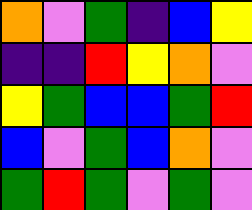[["orange", "violet", "green", "indigo", "blue", "yellow"], ["indigo", "indigo", "red", "yellow", "orange", "violet"], ["yellow", "green", "blue", "blue", "green", "red"], ["blue", "violet", "green", "blue", "orange", "violet"], ["green", "red", "green", "violet", "green", "violet"]]